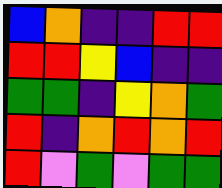[["blue", "orange", "indigo", "indigo", "red", "red"], ["red", "red", "yellow", "blue", "indigo", "indigo"], ["green", "green", "indigo", "yellow", "orange", "green"], ["red", "indigo", "orange", "red", "orange", "red"], ["red", "violet", "green", "violet", "green", "green"]]